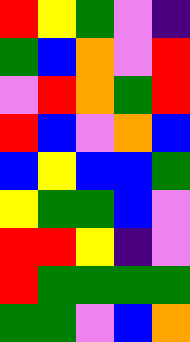[["red", "yellow", "green", "violet", "indigo"], ["green", "blue", "orange", "violet", "red"], ["violet", "red", "orange", "green", "red"], ["red", "blue", "violet", "orange", "blue"], ["blue", "yellow", "blue", "blue", "green"], ["yellow", "green", "green", "blue", "violet"], ["red", "red", "yellow", "indigo", "violet"], ["red", "green", "green", "green", "green"], ["green", "green", "violet", "blue", "orange"]]